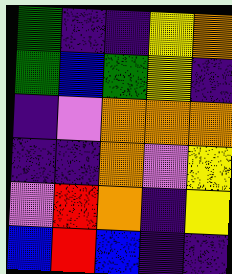[["green", "indigo", "indigo", "yellow", "orange"], ["green", "blue", "green", "yellow", "indigo"], ["indigo", "violet", "orange", "orange", "orange"], ["indigo", "indigo", "orange", "violet", "yellow"], ["violet", "red", "orange", "indigo", "yellow"], ["blue", "red", "blue", "indigo", "indigo"]]